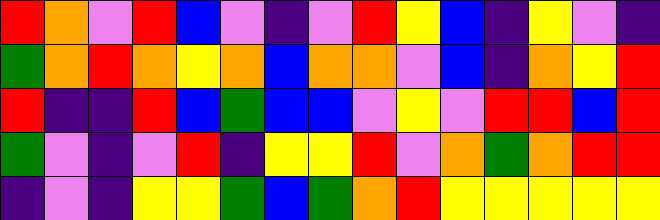[["red", "orange", "violet", "red", "blue", "violet", "indigo", "violet", "red", "yellow", "blue", "indigo", "yellow", "violet", "indigo"], ["green", "orange", "red", "orange", "yellow", "orange", "blue", "orange", "orange", "violet", "blue", "indigo", "orange", "yellow", "red"], ["red", "indigo", "indigo", "red", "blue", "green", "blue", "blue", "violet", "yellow", "violet", "red", "red", "blue", "red"], ["green", "violet", "indigo", "violet", "red", "indigo", "yellow", "yellow", "red", "violet", "orange", "green", "orange", "red", "red"], ["indigo", "violet", "indigo", "yellow", "yellow", "green", "blue", "green", "orange", "red", "yellow", "yellow", "yellow", "yellow", "yellow"]]